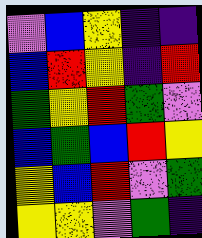[["violet", "blue", "yellow", "indigo", "indigo"], ["blue", "red", "yellow", "indigo", "red"], ["green", "yellow", "red", "green", "violet"], ["blue", "green", "blue", "red", "yellow"], ["yellow", "blue", "red", "violet", "green"], ["yellow", "yellow", "violet", "green", "indigo"]]